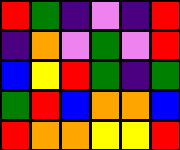[["red", "green", "indigo", "violet", "indigo", "red"], ["indigo", "orange", "violet", "green", "violet", "red"], ["blue", "yellow", "red", "green", "indigo", "green"], ["green", "red", "blue", "orange", "orange", "blue"], ["red", "orange", "orange", "yellow", "yellow", "red"]]